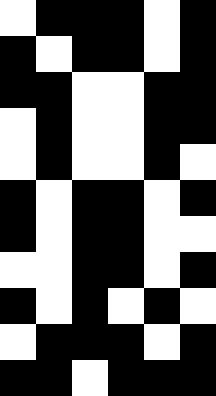[["white", "black", "black", "black", "white", "black"], ["black", "white", "black", "black", "white", "black"], ["black", "black", "white", "white", "black", "black"], ["white", "black", "white", "white", "black", "black"], ["white", "black", "white", "white", "black", "white"], ["black", "white", "black", "black", "white", "black"], ["black", "white", "black", "black", "white", "white"], ["white", "white", "black", "black", "white", "black"], ["black", "white", "black", "white", "black", "white"], ["white", "black", "black", "black", "white", "black"], ["black", "black", "white", "black", "black", "black"]]